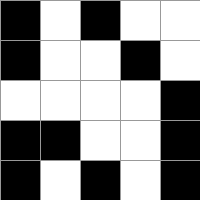[["black", "white", "black", "white", "white"], ["black", "white", "white", "black", "white"], ["white", "white", "white", "white", "black"], ["black", "black", "white", "white", "black"], ["black", "white", "black", "white", "black"]]